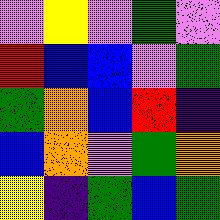[["violet", "yellow", "violet", "green", "violet"], ["red", "blue", "blue", "violet", "green"], ["green", "orange", "blue", "red", "indigo"], ["blue", "orange", "violet", "green", "orange"], ["yellow", "indigo", "green", "blue", "green"]]